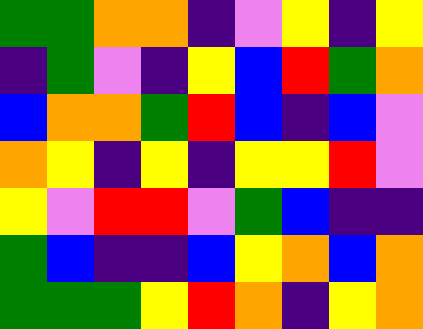[["green", "green", "orange", "orange", "indigo", "violet", "yellow", "indigo", "yellow"], ["indigo", "green", "violet", "indigo", "yellow", "blue", "red", "green", "orange"], ["blue", "orange", "orange", "green", "red", "blue", "indigo", "blue", "violet"], ["orange", "yellow", "indigo", "yellow", "indigo", "yellow", "yellow", "red", "violet"], ["yellow", "violet", "red", "red", "violet", "green", "blue", "indigo", "indigo"], ["green", "blue", "indigo", "indigo", "blue", "yellow", "orange", "blue", "orange"], ["green", "green", "green", "yellow", "red", "orange", "indigo", "yellow", "orange"]]